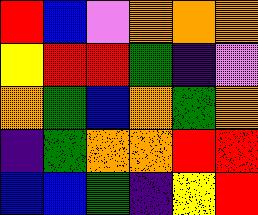[["red", "blue", "violet", "orange", "orange", "orange"], ["yellow", "red", "red", "green", "indigo", "violet"], ["orange", "green", "blue", "orange", "green", "orange"], ["indigo", "green", "orange", "orange", "red", "red"], ["blue", "blue", "green", "indigo", "yellow", "red"]]